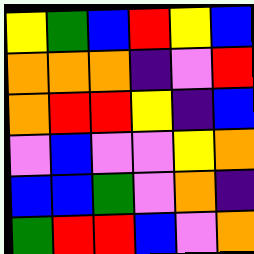[["yellow", "green", "blue", "red", "yellow", "blue"], ["orange", "orange", "orange", "indigo", "violet", "red"], ["orange", "red", "red", "yellow", "indigo", "blue"], ["violet", "blue", "violet", "violet", "yellow", "orange"], ["blue", "blue", "green", "violet", "orange", "indigo"], ["green", "red", "red", "blue", "violet", "orange"]]